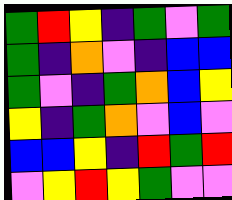[["green", "red", "yellow", "indigo", "green", "violet", "green"], ["green", "indigo", "orange", "violet", "indigo", "blue", "blue"], ["green", "violet", "indigo", "green", "orange", "blue", "yellow"], ["yellow", "indigo", "green", "orange", "violet", "blue", "violet"], ["blue", "blue", "yellow", "indigo", "red", "green", "red"], ["violet", "yellow", "red", "yellow", "green", "violet", "violet"]]